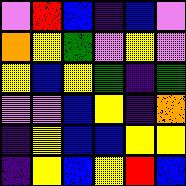[["violet", "red", "blue", "indigo", "blue", "violet"], ["orange", "yellow", "green", "violet", "yellow", "violet"], ["yellow", "blue", "yellow", "green", "indigo", "green"], ["violet", "violet", "blue", "yellow", "indigo", "orange"], ["indigo", "yellow", "blue", "blue", "yellow", "yellow"], ["indigo", "yellow", "blue", "yellow", "red", "blue"]]